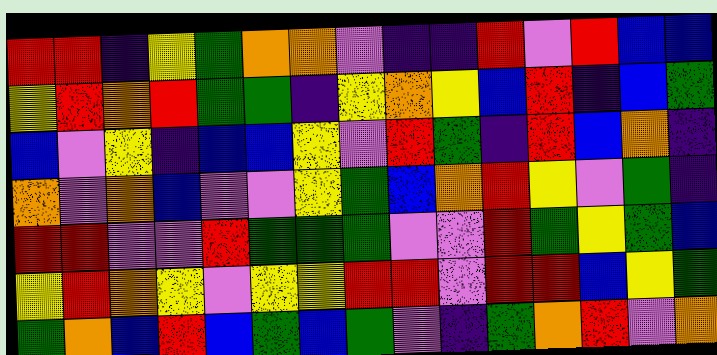[["red", "red", "indigo", "yellow", "green", "orange", "orange", "violet", "indigo", "indigo", "red", "violet", "red", "blue", "blue"], ["yellow", "red", "orange", "red", "green", "green", "indigo", "yellow", "orange", "yellow", "blue", "red", "indigo", "blue", "green"], ["blue", "violet", "yellow", "indigo", "blue", "blue", "yellow", "violet", "red", "green", "indigo", "red", "blue", "orange", "indigo"], ["orange", "violet", "orange", "blue", "violet", "violet", "yellow", "green", "blue", "orange", "red", "yellow", "violet", "green", "indigo"], ["red", "red", "violet", "violet", "red", "green", "green", "green", "violet", "violet", "red", "green", "yellow", "green", "blue"], ["yellow", "red", "orange", "yellow", "violet", "yellow", "yellow", "red", "red", "violet", "red", "red", "blue", "yellow", "green"], ["green", "orange", "blue", "red", "blue", "green", "blue", "green", "violet", "indigo", "green", "orange", "red", "violet", "orange"]]